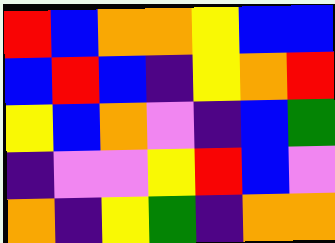[["red", "blue", "orange", "orange", "yellow", "blue", "blue"], ["blue", "red", "blue", "indigo", "yellow", "orange", "red"], ["yellow", "blue", "orange", "violet", "indigo", "blue", "green"], ["indigo", "violet", "violet", "yellow", "red", "blue", "violet"], ["orange", "indigo", "yellow", "green", "indigo", "orange", "orange"]]